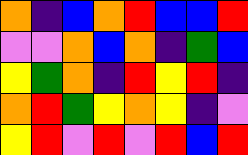[["orange", "indigo", "blue", "orange", "red", "blue", "blue", "red"], ["violet", "violet", "orange", "blue", "orange", "indigo", "green", "blue"], ["yellow", "green", "orange", "indigo", "red", "yellow", "red", "indigo"], ["orange", "red", "green", "yellow", "orange", "yellow", "indigo", "violet"], ["yellow", "red", "violet", "red", "violet", "red", "blue", "red"]]